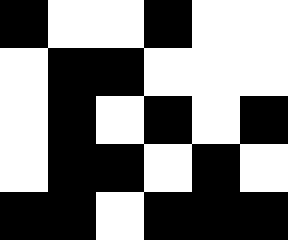[["black", "white", "white", "black", "white", "white"], ["white", "black", "black", "white", "white", "white"], ["white", "black", "white", "black", "white", "black"], ["white", "black", "black", "white", "black", "white"], ["black", "black", "white", "black", "black", "black"]]